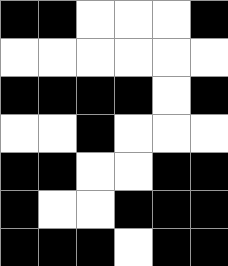[["black", "black", "white", "white", "white", "black"], ["white", "white", "white", "white", "white", "white"], ["black", "black", "black", "black", "white", "black"], ["white", "white", "black", "white", "white", "white"], ["black", "black", "white", "white", "black", "black"], ["black", "white", "white", "black", "black", "black"], ["black", "black", "black", "white", "black", "black"]]